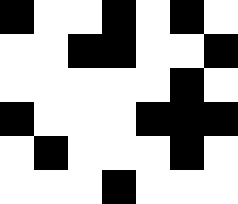[["black", "white", "white", "black", "white", "black", "white"], ["white", "white", "black", "black", "white", "white", "black"], ["white", "white", "white", "white", "white", "black", "white"], ["black", "white", "white", "white", "black", "black", "black"], ["white", "black", "white", "white", "white", "black", "white"], ["white", "white", "white", "black", "white", "white", "white"]]